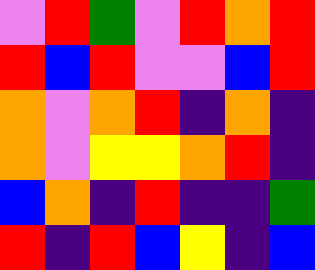[["violet", "red", "green", "violet", "red", "orange", "red"], ["red", "blue", "red", "violet", "violet", "blue", "red"], ["orange", "violet", "orange", "red", "indigo", "orange", "indigo"], ["orange", "violet", "yellow", "yellow", "orange", "red", "indigo"], ["blue", "orange", "indigo", "red", "indigo", "indigo", "green"], ["red", "indigo", "red", "blue", "yellow", "indigo", "blue"]]